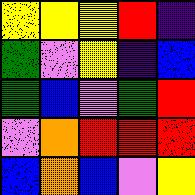[["yellow", "yellow", "yellow", "red", "indigo"], ["green", "violet", "yellow", "indigo", "blue"], ["green", "blue", "violet", "green", "red"], ["violet", "orange", "red", "red", "red"], ["blue", "orange", "blue", "violet", "yellow"]]